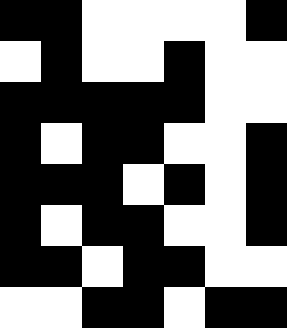[["black", "black", "white", "white", "white", "white", "black"], ["white", "black", "white", "white", "black", "white", "white"], ["black", "black", "black", "black", "black", "white", "white"], ["black", "white", "black", "black", "white", "white", "black"], ["black", "black", "black", "white", "black", "white", "black"], ["black", "white", "black", "black", "white", "white", "black"], ["black", "black", "white", "black", "black", "white", "white"], ["white", "white", "black", "black", "white", "black", "black"]]